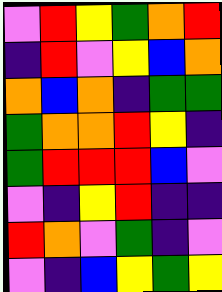[["violet", "red", "yellow", "green", "orange", "red"], ["indigo", "red", "violet", "yellow", "blue", "orange"], ["orange", "blue", "orange", "indigo", "green", "green"], ["green", "orange", "orange", "red", "yellow", "indigo"], ["green", "red", "red", "red", "blue", "violet"], ["violet", "indigo", "yellow", "red", "indigo", "indigo"], ["red", "orange", "violet", "green", "indigo", "violet"], ["violet", "indigo", "blue", "yellow", "green", "yellow"]]